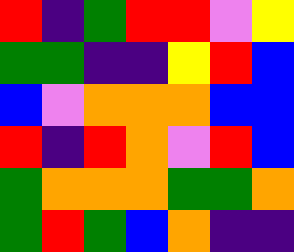[["red", "indigo", "green", "red", "red", "violet", "yellow"], ["green", "green", "indigo", "indigo", "yellow", "red", "blue"], ["blue", "violet", "orange", "orange", "orange", "blue", "blue"], ["red", "indigo", "red", "orange", "violet", "red", "blue"], ["green", "orange", "orange", "orange", "green", "green", "orange"], ["green", "red", "green", "blue", "orange", "indigo", "indigo"]]